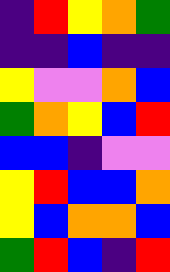[["indigo", "red", "yellow", "orange", "green"], ["indigo", "indigo", "blue", "indigo", "indigo"], ["yellow", "violet", "violet", "orange", "blue"], ["green", "orange", "yellow", "blue", "red"], ["blue", "blue", "indigo", "violet", "violet"], ["yellow", "red", "blue", "blue", "orange"], ["yellow", "blue", "orange", "orange", "blue"], ["green", "red", "blue", "indigo", "red"]]